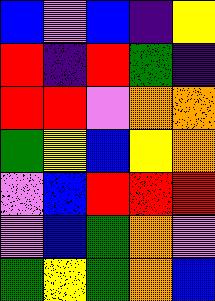[["blue", "violet", "blue", "indigo", "yellow"], ["red", "indigo", "red", "green", "indigo"], ["red", "red", "violet", "orange", "orange"], ["green", "yellow", "blue", "yellow", "orange"], ["violet", "blue", "red", "red", "red"], ["violet", "blue", "green", "orange", "violet"], ["green", "yellow", "green", "orange", "blue"]]